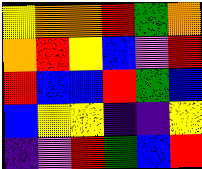[["yellow", "orange", "orange", "red", "green", "orange"], ["orange", "red", "yellow", "blue", "violet", "red"], ["red", "blue", "blue", "red", "green", "blue"], ["blue", "yellow", "yellow", "indigo", "indigo", "yellow"], ["indigo", "violet", "red", "green", "blue", "red"]]